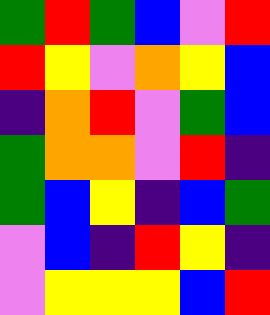[["green", "red", "green", "blue", "violet", "red"], ["red", "yellow", "violet", "orange", "yellow", "blue"], ["indigo", "orange", "red", "violet", "green", "blue"], ["green", "orange", "orange", "violet", "red", "indigo"], ["green", "blue", "yellow", "indigo", "blue", "green"], ["violet", "blue", "indigo", "red", "yellow", "indigo"], ["violet", "yellow", "yellow", "yellow", "blue", "red"]]